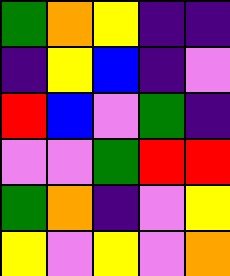[["green", "orange", "yellow", "indigo", "indigo"], ["indigo", "yellow", "blue", "indigo", "violet"], ["red", "blue", "violet", "green", "indigo"], ["violet", "violet", "green", "red", "red"], ["green", "orange", "indigo", "violet", "yellow"], ["yellow", "violet", "yellow", "violet", "orange"]]